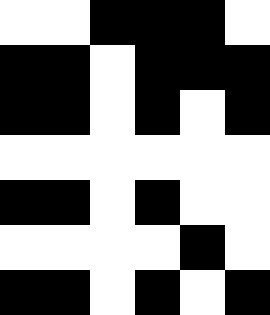[["white", "white", "black", "black", "black", "white"], ["black", "black", "white", "black", "black", "black"], ["black", "black", "white", "black", "white", "black"], ["white", "white", "white", "white", "white", "white"], ["black", "black", "white", "black", "white", "white"], ["white", "white", "white", "white", "black", "white"], ["black", "black", "white", "black", "white", "black"]]